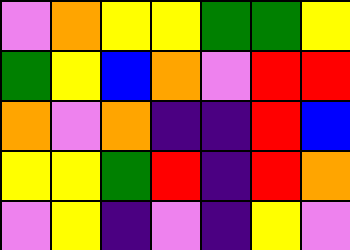[["violet", "orange", "yellow", "yellow", "green", "green", "yellow"], ["green", "yellow", "blue", "orange", "violet", "red", "red"], ["orange", "violet", "orange", "indigo", "indigo", "red", "blue"], ["yellow", "yellow", "green", "red", "indigo", "red", "orange"], ["violet", "yellow", "indigo", "violet", "indigo", "yellow", "violet"]]